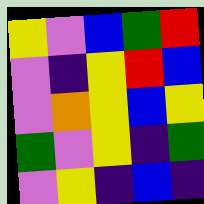[["yellow", "violet", "blue", "green", "red"], ["violet", "indigo", "yellow", "red", "blue"], ["violet", "orange", "yellow", "blue", "yellow"], ["green", "violet", "yellow", "indigo", "green"], ["violet", "yellow", "indigo", "blue", "indigo"]]